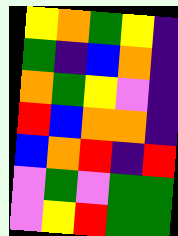[["yellow", "orange", "green", "yellow", "indigo"], ["green", "indigo", "blue", "orange", "indigo"], ["orange", "green", "yellow", "violet", "indigo"], ["red", "blue", "orange", "orange", "indigo"], ["blue", "orange", "red", "indigo", "red"], ["violet", "green", "violet", "green", "green"], ["violet", "yellow", "red", "green", "green"]]